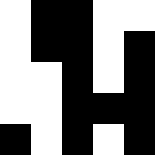[["white", "black", "black", "white", "white"], ["white", "black", "black", "white", "black"], ["white", "white", "black", "white", "black"], ["white", "white", "black", "black", "black"], ["black", "white", "black", "white", "black"]]